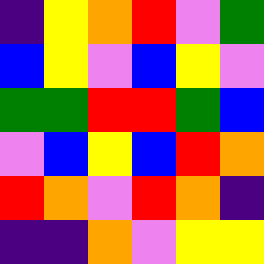[["indigo", "yellow", "orange", "red", "violet", "green"], ["blue", "yellow", "violet", "blue", "yellow", "violet"], ["green", "green", "red", "red", "green", "blue"], ["violet", "blue", "yellow", "blue", "red", "orange"], ["red", "orange", "violet", "red", "orange", "indigo"], ["indigo", "indigo", "orange", "violet", "yellow", "yellow"]]